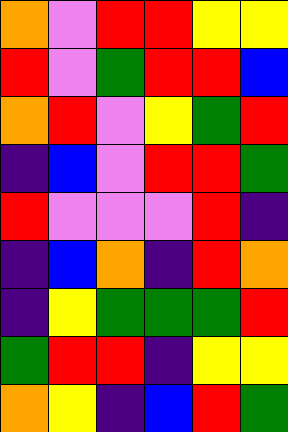[["orange", "violet", "red", "red", "yellow", "yellow"], ["red", "violet", "green", "red", "red", "blue"], ["orange", "red", "violet", "yellow", "green", "red"], ["indigo", "blue", "violet", "red", "red", "green"], ["red", "violet", "violet", "violet", "red", "indigo"], ["indigo", "blue", "orange", "indigo", "red", "orange"], ["indigo", "yellow", "green", "green", "green", "red"], ["green", "red", "red", "indigo", "yellow", "yellow"], ["orange", "yellow", "indigo", "blue", "red", "green"]]